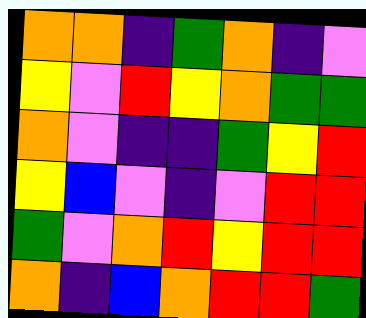[["orange", "orange", "indigo", "green", "orange", "indigo", "violet"], ["yellow", "violet", "red", "yellow", "orange", "green", "green"], ["orange", "violet", "indigo", "indigo", "green", "yellow", "red"], ["yellow", "blue", "violet", "indigo", "violet", "red", "red"], ["green", "violet", "orange", "red", "yellow", "red", "red"], ["orange", "indigo", "blue", "orange", "red", "red", "green"]]